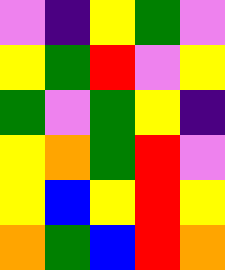[["violet", "indigo", "yellow", "green", "violet"], ["yellow", "green", "red", "violet", "yellow"], ["green", "violet", "green", "yellow", "indigo"], ["yellow", "orange", "green", "red", "violet"], ["yellow", "blue", "yellow", "red", "yellow"], ["orange", "green", "blue", "red", "orange"]]